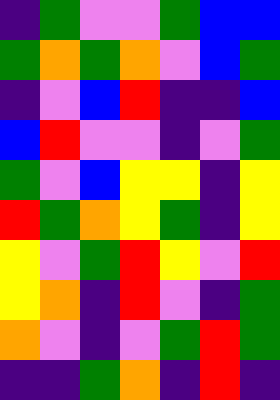[["indigo", "green", "violet", "violet", "green", "blue", "blue"], ["green", "orange", "green", "orange", "violet", "blue", "green"], ["indigo", "violet", "blue", "red", "indigo", "indigo", "blue"], ["blue", "red", "violet", "violet", "indigo", "violet", "green"], ["green", "violet", "blue", "yellow", "yellow", "indigo", "yellow"], ["red", "green", "orange", "yellow", "green", "indigo", "yellow"], ["yellow", "violet", "green", "red", "yellow", "violet", "red"], ["yellow", "orange", "indigo", "red", "violet", "indigo", "green"], ["orange", "violet", "indigo", "violet", "green", "red", "green"], ["indigo", "indigo", "green", "orange", "indigo", "red", "indigo"]]